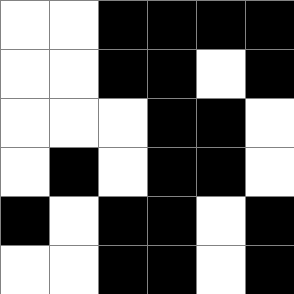[["white", "white", "black", "black", "black", "black"], ["white", "white", "black", "black", "white", "black"], ["white", "white", "white", "black", "black", "white"], ["white", "black", "white", "black", "black", "white"], ["black", "white", "black", "black", "white", "black"], ["white", "white", "black", "black", "white", "black"]]